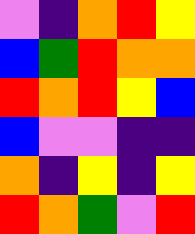[["violet", "indigo", "orange", "red", "yellow"], ["blue", "green", "red", "orange", "orange"], ["red", "orange", "red", "yellow", "blue"], ["blue", "violet", "violet", "indigo", "indigo"], ["orange", "indigo", "yellow", "indigo", "yellow"], ["red", "orange", "green", "violet", "red"]]